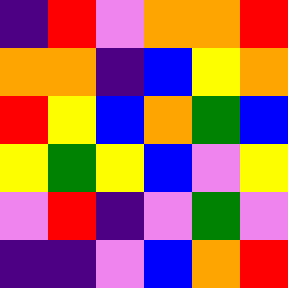[["indigo", "red", "violet", "orange", "orange", "red"], ["orange", "orange", "indigo", "blue", "yellow", "orange"], ["red", "yellow", "blue", "orange", "green", "blue"], ["yellow", "green", "yellow", "blue", "violet", "yellow"], ["violet", "red", "indigo", "violet", "green", "violet"], ["indigo", "indigo", "violet", "blue", "orange", "red"]]